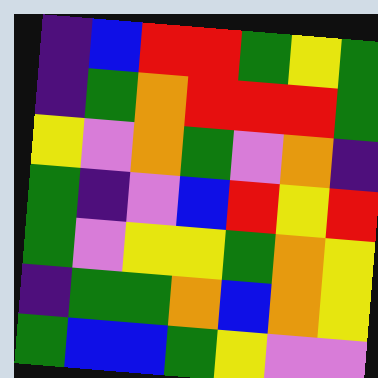[["indigo", "blue", "red", "red", "green", "yellow", "green"], ["indigo", "green", "orange", "red", "red", "red", "green"], ["yellow", "violet", "orange", "green", "violet", "orange", "indigo"], ["green", "indigo", "violet", "blue", "red", "yellow", "red"], ["green", "violet", "yellow", "yellow", "green", "orange", "yellow"], ["indigo", "green", "green", "orange", "blue", "orange", "yellow"], ["green", "blue", "blue", "green", "yellow", "violet", "violet"]]